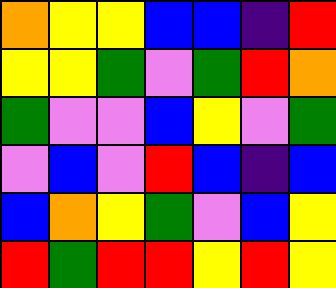[["orange", "yellow", "yellow", "blue", "blue", "indigo", "red"], ["yellow", "yellow", "green", "violet", "green", "red", "orange"], ["green", "violet", "violet", "blue", "yellow", "violet", "green"], ["violet", "blue", "violet", "red", "blue", "indigo", "blue"], ["blue", "orange", "yellow", "green", "violet", "blue", "yellow"], ["red", "green", "red", "red", "yellow", "red", "yellow"]]